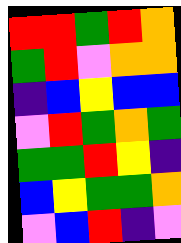[["red", "red", "green", "red", "orange"], ["green", "red", "violet", "orange", "orange"], ["indigo", "blue", "yellow", "blue", "blue"], ["violet", "red", "green", "orange", "green"], ["green", "green", "red", "yellow", "indigo"], ["blue", "yellow", "green", "green", "orange"], ["violet", "blue", "red", "indigo", "violet"]]